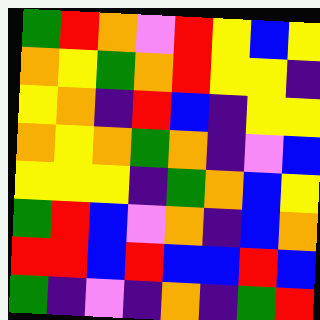[["green", "red", "orange", "violet", "red", "yellow", "blue", "yellow"], ["orange", "yellow", "green", "orange", "red", "yellow", "yellow", "indigo"], ["yellow", "orange", "indigo", "red", "blue", "indigo", "yellow", "yellow"], ["orange", "yellow", "orange", "green", "orange", "indigo", "violet", "blue"], ["yellow", "yellow", "yellow", "indigo", "green", "orange", "blue", "yellow"], ["green", "red", "blue", "violet", "orange", "indigo", "blue", "orange"], ["red", "red", "blue", "red", "blue", "blue", "red", "blue"], ["green", "indigo", "violet", "indigo", "orange", "indigo", "green", "red"]]